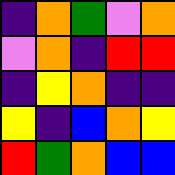[["indigo", "orange", "green", "violet", "orange"], ["violet", "orange", "indigo", "red", "red"], ["indigo", "yellow", "orange", "indigo", "indigo"], ["yellow", "indigo", "blue", "orange", "yellow"], ["red", "green", "orange", "blue", "blue"]]